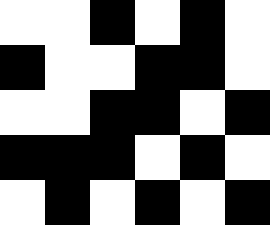[["white", "white", "black", "white", "black", "white"], ["black", "white", "white", "black", "black", "white"], ["white", "white", "black", "black", "white", "black"], ["black", "black", "black", "white", "black", "white"], ["white", "black", "white", "black", "white", "black"]]